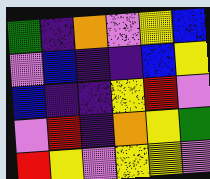[["green", "indigo", "orange", "violet", "yellow", "blue"], ["violet", "blue", "indigo", "indigo", "blue", "yellow"], ["blue", "indigo", "indigo", "yellow", "red", "violet"], ["violet", "red", "indigo", "orange", "yellow", "green"], ["red", "yellow", "violet", "yellow", "yellow", "violet"]]